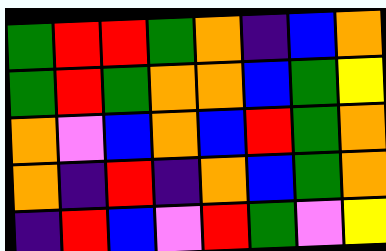[["green", "red", "red", "green", "orange", "indigo", "blue", "orange"], ["green", "red", "green", "orange", "orange", "blue", "green", "yellow"], ["orange", "violet", "blue", "orange", "blue", "red", "green", "orange"], ["orange", "indigo", "red", "indigo", "orange", "blue", "green", "orange"], ["indigo", "red", "blue", "violet", "red", "green", "violet", "yellow"]]